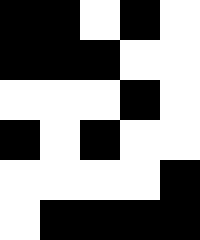[["black", "black", "white", "black", "white"], ["black", "black", "black", "white", "white"], ["white", "white", "white", "black", "white"], ["black", "white", "black", "white", "white"], ["white", "white", "white", "white", "black"], ["white", "black", "black", "black", "black"]]